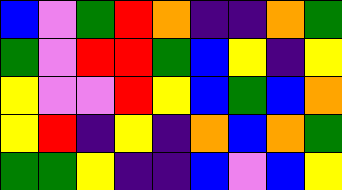[["blue", "violet", "green", "red", "orange", "indigo", "indigo", "orange", "green"], ["green", "violet", "red", "red", "green", "blue", "yellow", "indigo", "yellow"], ["yellow", "violet", "violet", "red", "yellow", "blue", "green", "blue", "orange"], ["yellow", "red", "indigo", "yellow", "indigo", "orange", "blue", "orange", "green"], ["green", "green", "yellow", "indigo", "indigo", "blue", "violet", "blue", "yellow"]]